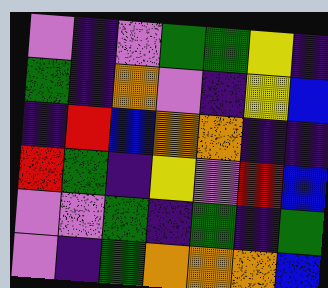[["violet", "indigo", "violet", "green", "green", "yellow", "indigo"], ["green", "indigo", "orange", "violet", "indigo", "yellow", "blue"], ["indigo", "red", "blue", "orange", "orange", "indigo", "indigo"], ["red", "green", "indigo", "yellow", "violet", "red", "blue"], ["violet", "violet", "green", "indigo", "green", "indigo", "green"], ["violet", "indigo", "green", "orange", "orange", "orange", "blue"]]